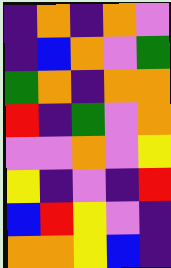[["indigo", "orange", "indigo", "orange", "violet"], ["indigo", "blue", "orange", "violet", "green"], ["green", "orange", "indigo", "orange", "orange"], ["red", "indigo", "green", "violet", "orange"], ["violet", "violet", "orange", "violet", "yellow"], ["yellow", "indigo", "violet", "indigo", "red"], ["blue", "red", "yellow", "violet", "indigo"], ["orange", "orange", "yellow", "blue", "indigo"]]